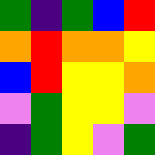[["green", "indigo", "green", "blue", "red"], ["orange", "red", "orange", "orange", "yellow"], ["blue", "red", "yellow", "yellow", "orange"], ["violet", "green", "yellow", "yellow", "violet"], ["indigo", "green", "yellow", "violet", "green"]]